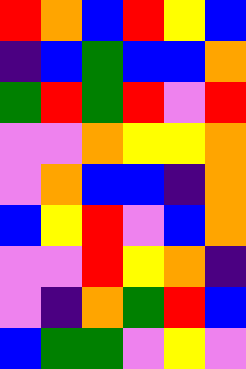[["red", "orange", "blue", "red", "yellow", "blue"], ["indigo", "blue", "green", "blue", "blue", "orange"], ["green", "red", "green", "red", "violet", "red"], ["violet", "violet", "orange", "yellow", "yellow", "orange"], ["violet", "orange", "blue", "blue", "indigo", "orange"], ["blue", "yellow", "red", "violet", "blue", "orange"], ["violet", "violet", "red", "yellow", "orange", "indigo"], ["violet", "indigo", "orange", "green", "red", "blue"], ["blue", "green", "green", "violet", "yellow", "violet"]]